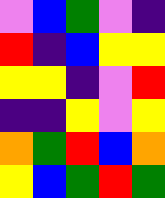[["violet", "blue", "green", "violet", "indigo"], ["red", "indigo", "blue", "yellow", "yellow"], ["yellow", "yellow", "indigo", "violet", "red"], ["indigo", "indigo", "yellow", "violet", "yellow"], ["orange", "green", "red", "blue", "orange"], ["yellow", "blue", "green", "red", "green"]]